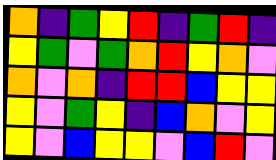[["orange", "indigo", "green", "yellow", "red", "indigo", "green", "red", "indigo"], ["yellow", "green", "violet", "green", "orange", "red", "yellow", "orange", "violet"], ["orange", "violet", "orange", "indigo", "red", "red", "blue", "yellow", "yellow"], ["yellow", "violet", "green", "yellow", "indigo", "blue", "orange", "violet", "yellow"], ["yellow", "violet", "blue", "yellow", "yellow", "violet", "blue", "red", "violet"]]